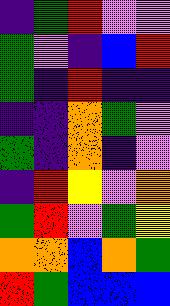[["indigo", "green", "red", "violet", "violet"], ["green", "violet", "indigo", "blue", "red"], ["green", "indigo", "red", "indigo", "indigo"], ["indigo", "indigo", "orange", "green", "violet"], ["green", "indigo", "orange", "indigo", "violet"], ["indigo", "red", "yellow", "violet", "orange"], ["green", "red", "violet", "green", "yellow"], ["orange", "orange", "blue", "orange", "green"], ["red", "green", "blue", "blue", "blue"]]